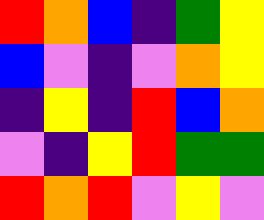[["red", "orange", "blue", "indigo", "green", "yellow"], ["blue", "violet", "indigo", "violet", "orange", "yellow"], ["indigo", "yellow", "indigo", "red", "blue", "orange"], ["violet", "indigo", "yellow", "red", "green", "green"], ["red", "orange", "red", "violet", "yellow", "violet"]]